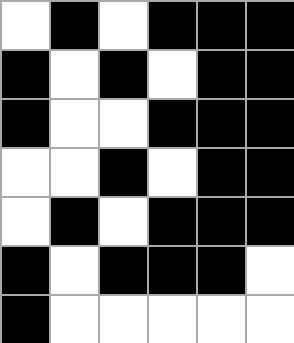[["white", "black", "white", "black", "black", "black"], ["black", "white", "black", "white", "black", "black"], ["black", "white", "white", "black", "black", "black"], ["white", "white", "black", "white", "black", "black"], ["white", "black", "white", "black", "black", "black"], ["black", "white", "black", "black", "black", "white"], ["black", "white", "white", "white", "white", "white"]]